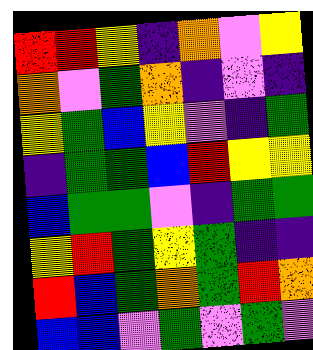[["red", "red", "yellow", "indigo", "orange", "violet", "yellow"], ["orange", "violet", "green", "orange", "indigo", "violet", "indigo"], ["yellow", "green", "blue", "yellow", "violet", "indigo", "green"], ["indigo", "green", "green", "blue", "red", "yellow", "yellow"], ["blue", "green", "green", "violet", "indigo", "green", "green"], ["yellow", "red", "green", "yellow", "green", "indigo", "indigo"], ["red", "blue", "green", "orange", "green", "red", "orange"], ["blue", "blue", "violet", "green", "violet", "green", "violet"]]